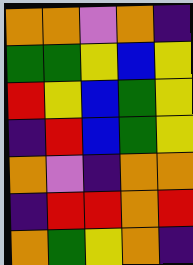[["orange", "orange", "violet", "orange", "indigo"], ["green", "green", "yellow", "blue", "yellow"], ["red", "yellow", "blue", "green", "yellow"], ["indigo", "red", "blue", "green", "yellow"], ["orange", "violet", "indigo", "orange", "orange"], ["indigo", "red", "red", "orange", "red"], ["orange", "green", "yellow", "orange", "indigo"]]